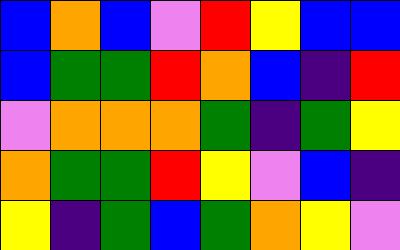[["blue", "orange", "blue", "violet", "red", "yellow", "blue", "blue"], ["blue", "green", "green", "red", "orange", "blue", "indigo", "red"], ["violet", "orange", "orange", "orange", "green", "indigo", "green", "yellow"], ["orange", "green", "green", "red", "yellow", "violet", "blue", "indigo"], ["yellow", "indigo", "green", "blue", "green", "orange", "yellow", "violet"]]